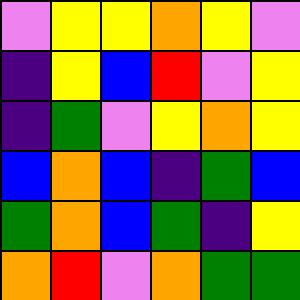[["violet", "yellow", "yellow", "orange", "yellow", "violet"], ["indigo", "yellow", "blue", "red", "violet", "yellow"], ["indigo", "green", "violet", "yellow", "orange", "yellow"], ["blue", "orange", "blue", "indigo", "green", "blue"], ["green", "orange", "blue", "green", "indigo", "yellow"], ["orange", "red", "violet", "orange", "green", "green"]]